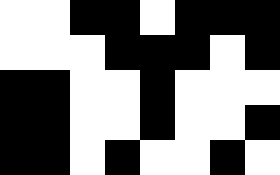[["white", "white", "black", "black", "white", "black", "black", "black"], ["white", "white", "white", "black", "black", "black", "white", "black"], ["black", "black", "white", "white", "black", "white", "white", "white"], ["black", "black", "white", "white", "black", "white", "white", "black"], ["black", "black", "white", "black", "white", "white", "black", "white"]]